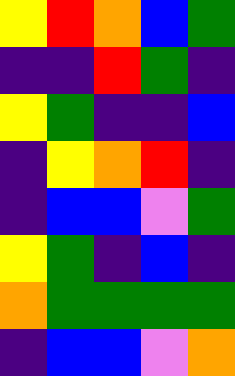[["yellow", "red", "orange", "blue", "green"], ["indigo", "indigo", "red", "green", "indigo"], ["yellow", "green", "indigo", "indigo", "blue"], ["indigo", "yellow", "orange", "red", "indigo"], ["indigo", "blue", "blue", "violet", "green"], ["yellow", "green", "indigo", "blue", "indigo"], ["orange", "green", "green", "green", "green"], ["indigo", "blue", "blue", "violet", "orange"]]